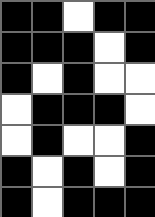[["black", "black", "white", "black", "black"], ["black", "black", "black", "white", "black"], ["black", "white", "black", "white", "white"], ["white", "black", "black", "black", "white"], ["white", "black", "white", "white", "black"], ["black", "white", "black", "white", "black"], ["black", "white", "black", "black", "black"]]